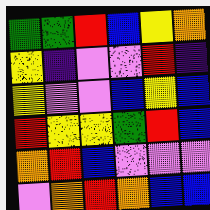[["green", "green", "red", "blue", "yellow", "orange"], ["yellow", "indigo", "violet", "violet", "red", "indigo"], ["yellow", "violet", "violet", "blue", "yellow", "blue"], ["red", "yellow", "yellow", "green", "red", "blue"], ["orange", "red", "blue", "violet", "violet", "violet"], ["violet", "orange", "red", "orange", "blue", "blue"]]